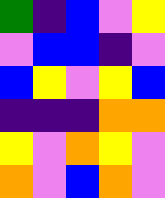[["green", "indigo", "blue", "violet", "yellow"], ["violet", "blue", "blue", "indigo", "violet"], ["blue", "yellow", "violet", "yellow", "blue"], ["indigo", "indigo", "indigo", "orange", "orange"], ["yellow", "violet", "orange", "yellow", "violet"], ["orange", "violet", "blue", "orange", "violet"]]